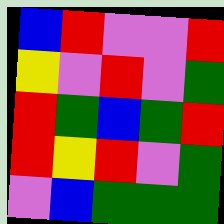[["blue", "red", "violet", "violet", "red"], ["yellow", "violet", "red", "violet", "green"], ["red", "green", "blue", "green", "red"], ["red", "yellow", "red", "violet", "green"], ["violet", "blue", "green", "green", "green"]]